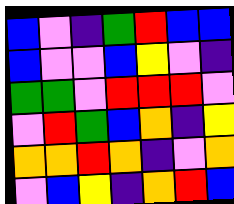[["blue", "violet", "indigo", "green", "red", "blue", "blue"], ["blue", "violet", "violet", "blue", "yellow", "violet", "indigo"], ["green", "green", "violet", "red", "red", "red", "violet"], ["violet", "red", "green", "blue", "orange", "indigo", "yellow"], ["orange", "orange", "red", "orange", "indigo", "violet", "orange"], ["violet", "blue", "yellow", "indigo", "orange", "red", "blue"]]